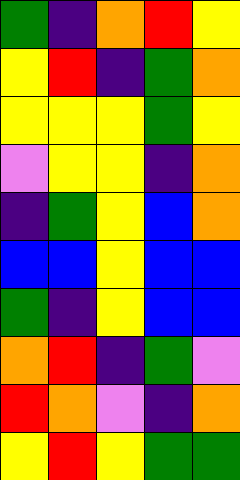[["green", "indigo", "orange", "red", "yellow"], ["yellow", "red", "indigo", "green", "orange"], ["yellow", "yellow", "yellow", "green", "yellow"], ["violet", "yellow", "yellow", "indigo", "orange"], ["indigo", "green", "yellow", "blue", "orange"], ["blue", "blue", "yellow", "blue", "blue"], ["green", "indigo", "yellow", "blue", "blue"], ["orange", "red", "indigo", "green", "violet"], ["red", "orange", "violet", "indigo", "orange"], ["yellow", "red", "yellow", "green", "green"]]